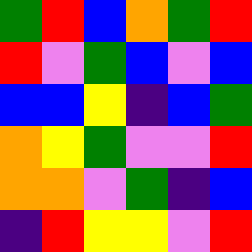[["green", "red", "blue", "orange", "green", "red"], ["red", "violet", "green", "blue", "violet", "blue"], ["blue", "blue", "yellow", "indigo", "blue", "green"], ["orange", "yellow", "green", "violet", "violet", "red"], ["orange", "orange", "violet", "green", "indigo", "blue"], ["indigo", "red", "yellow", "yellow", "violet", "red"]]